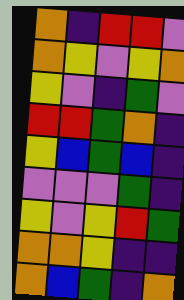[["orange", "indigo", "red", "red", "violet"], ["orange", "yellow", "violet", "yellow", "orange"], ["yellow", "violet", "indigo", "green", "violet"], ["red", "red", "green", "orange", "indigo"], ["yellow", "blue", "green", "blue", "indigo"], ["violet", "violet", "violet", "green", "indigo"], ["yellow", "violet", "yellow", "red", "green"], ["orange", "orange", "yellow", "indigo", "indigo"], ["orange", "blue", "green", "indigo", "orange"]]